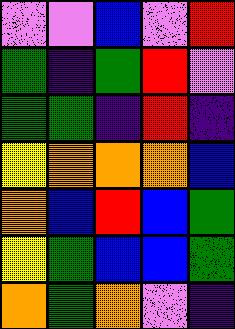[["violet", "violet", "blue", "violet", "red"], ["green", "indigo", "green", "red", "violet"], ["green", "green", "indigo", "red", "indigo"], ["yellow", "orange", "orange", "orange", "blue"], ["orange", "blue", "red", "blue", "green"], ["yellow", "green", "blue", "blue", "green"], ["orange", "green", "orange", "violet", "indigo"]]